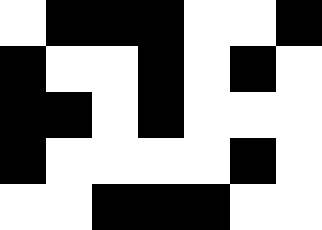[["white", "black", "black", "black", "white", "white", "black"], ["black", "white", "white", "black", "white", "black", "white"], ["black", "black", "white", "black", "white", "white", "white"], ["black", "white", "white", "white", "white", "black", "white"], ["white", "white", "black", "black", "black", "white", "white"]]